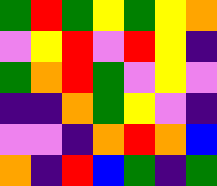[["green", "red", "green", "yellow", "green", "yellow", "orange"], ["violet", "yellow", "red", "violet", "red", "yellow", "indigo"], ["green", "orange", "red", "green", "violet", "yellow", "violet"], ["indigo", "indigo", "orange", "green", "yellow", "violet", "indigo"], ["violet", "violet", "indigo", "orange", "red", "orange", "blue"], ["orange", "indigo", "red", "blue", "green", "indigo", "green"]]